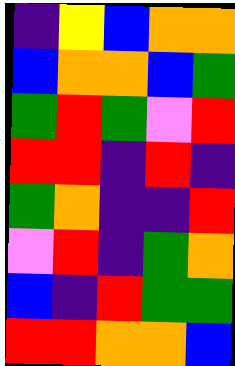[["indigo", "yellow", "blue", "orange", "orange"], ["blue", "orange", "orange", "blue", "green"], ["green", "red", "green", "violet", "red"], ["red", "red", "indigo", "red", "indigo"], ["green", "orange", "indigo", "indigo", "red"], ["violet", "red", "indigo", "green", "orange"], ["blue", "indigo", "red", "green", "green"], ["red", "red", "orange", "orange", "blue"]]